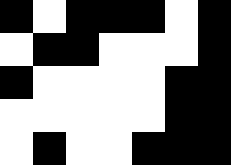[["black", "white", "black", "black", "black", "white", "black"], ["white", "black", "black", "white", "white", "white", "black"], ["black", "white", "white", "white", "white", "black", "black"], ["white", "white", "white", "white", "white", "black", "black"], ["white", "black", "white", "white", "black", "black", "black"]]